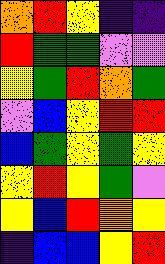[["orange", "red", "yellow", "indigo", "indigo"], ["red", "green", "green", "violet", "violet"], ["yellow", "green", "red", "orange", "green"], ["violet", "blue", "yellow", "red", "red"], ["blue", "green", "yellow", "green", "yellow"], ["yellow", "red", "yellow", "green", "violet"], ["yellow", "blue", "red", "orange", "yellow"], ["indigo", "blue", "blue", "yellow", "red"]]